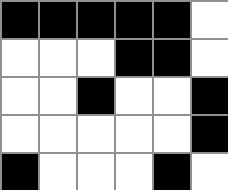[["black", "black", "black", "black", "black", "white"], ["white", "white", "white", "black", "black", "white"], ["white", "white", "black", "white", "white", "black"], ["white", "white", "white", "white", "white", "black"], ["black", "white", "white", "white", "black", "white"]]